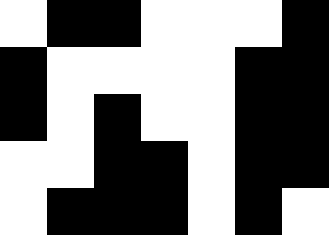[["white", "black", "black", "white", "white", "white", "black"], ["black", "white", "white", "white", "white", "black", "black"], ["black", "white", "black", "white", "white", "black", "black"], ["white", "white", "black", "black", "white", "black", "black"], ["white", "black", "black", "black", "white", "black", "white"]]